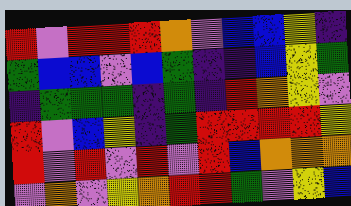[["red", "violet", "red", "red", "red", "orange", "violet", "blue", "blue", "yellow", "indigo"], ["green", "blue", "blue", "violet", "blue", "green", "indigo", "indigo", "blue", "yellow", "green"], ["indigo", "green", "green", "green", "indigo", "green", "indigo", "red", "orange", "yellow", "violet"], ["red", "violet", "blue", "yellow", "indigo", "green", "red", "red", "red", "red", "yellow"], ["red", "violet", "red", "violet", "red", "violet", "red", "blue", "orange", "orange", "orange"], ["violet", "orange", "violet", "yellow", "orange", "red", "red", "green", "violet", "yellow", "blue"]]